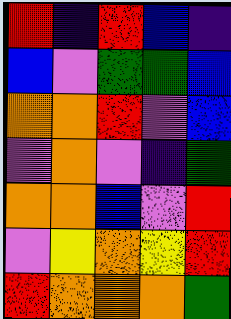[["red", "indigo", "red", "blue", "indigo"], ["blue", "violet", "green", "green", "blue"], ["orange", "orange", "red", "violet", "blue"], ["violet", "orange", "violet", "indigo", "green"], ["orange", "orange", "blue", "violet", "red"], ["violet", "yellow", "orange", "yellow", "red"], ["red", "orange", "orange", "orange", "green"]]